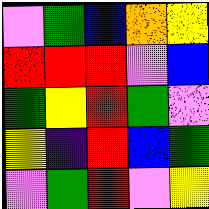[["violet", "green", "blue", "orange", "yellow"], ["red", "red", "red", "violet", "blue"], ["green", "yellow", "red", "green", "violet"], ["yellow", "indigo", "red", "blue", "green"], ["violet", "green", "red", "violet", "yellow"]]